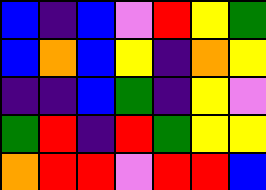[["blue", "indigo", "blue", "violet", "red", "yellow", "green"], ["blue", "orange", "blue", "yellow", "indigo", "orange", "yellow"], ["indigo", "indigo", "blue", "green", "indigo", "yellow", "violet"], ["green", "red", "indigo", "red", "green", "yellow", "yellow"], ["orange", "red", "red", "violet", "red", "red", "blue"]]